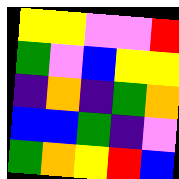[["yellow", "yellow", "violet", "violet", "red"], ["green", "violet", "blue", "yellow", "yellow"], ["indigo", "orange", "indigo", "green", "orange"], ["blue", "blue", "green", "indigo", "violet"], ["green", "orange", "yellow", "red", "blue"]]